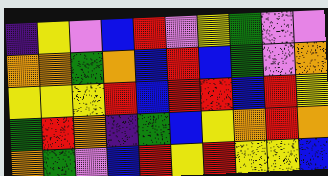[["indigo", "yellow", "violet", "blue", "red", "violet", "yellow", "green", "violet", "violet"], ["orange", "orange", "green", "orange", "blue", "red", "blue", "green", "violet", "orange"], ["yellow", "yellow", "yellow", "red", "blue", "red", "red", "blue", "red", "yellow"], ["green", "red", "orange", "indigo", "green", "blue", "yellow", "orange", "red", "orange"], ["orange", "green", "violet", "blue", "red", "yellow", "red", "yellow", "yellow", "blue"]]